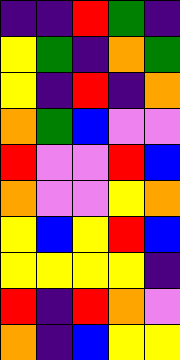[["indigo", "indigo", "red", "green", "indigo"], ["yellow", "green", "indigo", "orange", "green"], ["yellow", "indigo", "red", "indigo", "orange"], ["orange", "green", "blue", "violet", "violet"], ["red", "violet", "violet", "red", "blue"], ["orange", "violet", "violet", "yellow", "orange"], ["yellow", "blue", "yellow", "red", "blue"], ["yellow", "yellow", "yellow", "yellow", "indigo"], ["red", "indigo", "red", "orange", "violet"], ["orange", "indigo", "blue", "yellow", "yellow"]]